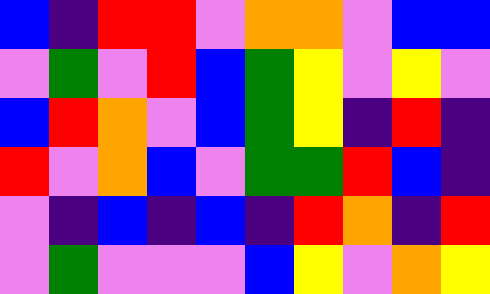[["blue", "indigo", "red", "red", "violet", "orange", "orange", "violet", "blue", "blue"], ["violet", "green", "violet", "red", "blue", "green", "yellow", "violet", "yellow", "violet"], ["blue", "red", "orange", "violet", "blue", "green", "yellow", "indigo", "red", "indigo"], ["red", "violet", "orange", "blue", "violet", "green", "green", "red", "blue", "indigo"], ["violet", "indigo", "blue", "indigo", "blue", "indigo", "red", "orange", "indigo", "red"], ["violet", "green", "violet", "violet", "violet", "blue", "yellow", "violet", "orange", "yellow"]]